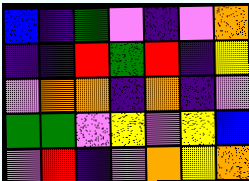[["blue", "indigo", "green", "violet", "indigo", "violet", "orange"], ["indigo", "indigo", "red", "green", "red", "indigo", "yellow"], ["violet", "orange", "orange", "indigo", "orange", "indigo", "violet"], ["green", "green", "violet", "yellow", "violet", "yellow", "blue"], ["violet", "red", "indigo", "violet", "orange", "yellow", "orange"]]